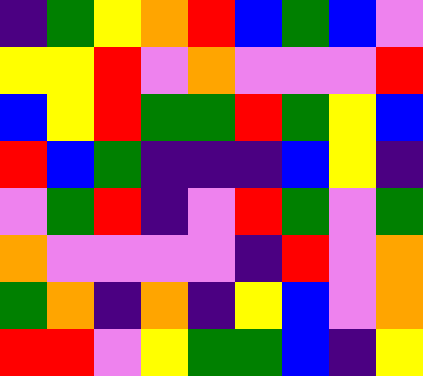[["indigo", "green", "yellow", "orange", "red", "blue", "green", "blue", "violet"], ["yellow", "yellow", "red", "violet", "orange", "violet", "violet", "violet", "red"], ["blue", "yellow", "red", "green", "green", "red", "green", "yellow", "blue"], ["red", "blue", "green", "indigo", "indigo", "indigo", "blue", "yellow", "indigo"], ["violet", "green", "red", "indigo", "violet", "red", "green", "violet", "green"], ["orange", "violet", "violet", "violet", "violet", "indigo", "red", "violet", "orange"], ["green", "orange", "indigo", "orange", "indigo", "yellow", "blue", "violet", "orange"], ["red", "red", "violet", "yellow", "green", "green", "blue", "indigo", "yellow"]]